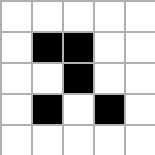[["white", "white", "white", "white", "white"], ["white", "black", "black", "white", "white"], ["white", "white", "black", "white", "white"], ["white", "black", "white", "black", "white"], ["white", "white", "white", "white", "white"]]